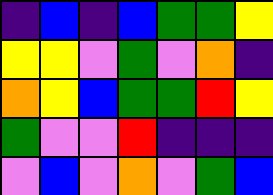[["indigo", "blue", "indigo", "blue", "green", "green", "yellow"], ["yellow", "yellow", "violet", "green", "violet", "orange", "indigo"], ["orange", "yellow", "blue", "green", "green", "red", "yellow"], ["green", "violet", "violet", "red", "indigo", "indigo", "indigo"], ["violet", "blue", "violet", "orange", "violet", "green", "blue"]]